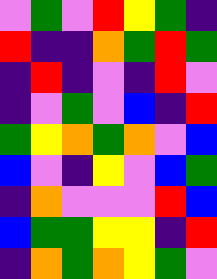[["violet", "green", "violet", "red", "yellow", "green", "indigo"], ["red", "indigo", "indigo", "orange", "green", "red", "green"], ["indigo", "red", "indigo", "violet", "indigo", "red", "violet"], ["indigo", "violet", "green", "violet", "blue", "indigo", "red"], ["green", "yellow", "orange", "green", "orange", "violet", "blue"], ["blue", "violet", "indigo", "yellow", "violet", "blue", "green"], ["indigo", "orange", "violet", "violet", "violet", "red", "blue"], ["blue", "green", "green", "yellow", "yellow", "indigo", "red"], ["indigo", "orange", "green", "orange", "yellow", "green", "violet"]]